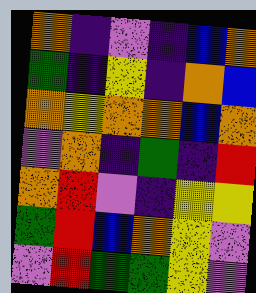[["orange", "indigo", "violet", "indigo", "blue", "orange"], ["green", "indigo", "yellow", "indigo", "orange", "blue"], ["orange", "yellow", "orange", "orange", "blue", "orange"], ["violet", "orange", "indigo", "green", "indigo", "red"], ["orange", "red", "violet", "indigo", "yellow", "yellow"], ["green", "red", "blue", "orange", "yellow", "violet"], ["violet", "red", "green", "green", "yellow", "violet"]]